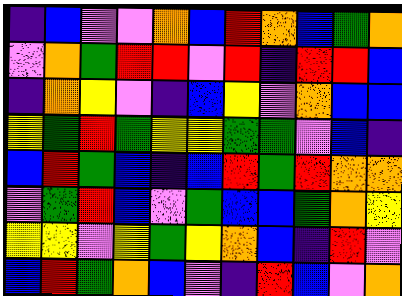[["indigo", "blue", "violet", "violet", "orange", "blue", "red", "orange", "blue", "green", "orange"], ["violet", "orange", "green", "red", "red", "violet", "red", "indigo", "red", "red", "blue"], ["indigo", "orange", "yellow", "violet", "indigo", "blue", "yellow", "violet", "orange", "blue", "blue"], ["yellow", "green", "red", "green", "yellow", "yellow", "green", "green", "violet", "blue", "indigo"], ["blue", "red", "green", "blue", "indigo", "blue", "red", "green", "red", "orange", "orange"], ["violet", "green", "red", "blue", "violet", "green", "blue", "blue", "green", "orange", "yellow"], ["yellow", "yellow", "violet", "yellow", "green", "yellow", "orange", "blue", "indigo", "red", "violet"], ["blue", "red", "green", "orange", "blue", "violet", "indigo", "red", "blue", "violet", "orange"]]